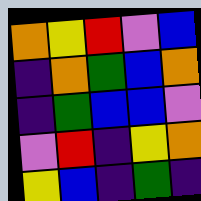[["orange", "yellow", "red", "violet", "blue"], ["indigo", "orange", "green", "blue", "orange"], ["indigo", "green", "blue", "blue", "violet"], ["violet", "red", "indigo", "yellow", "orange"], ["yellow", "blue", "indigo", "green", "indigo"]]